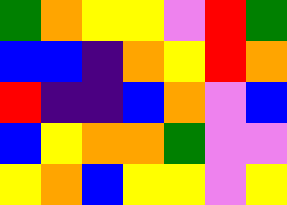[["green", "orange", "yellow", "yellow", "violet", "red", "green"], ["blue", "blue", "indigo", "orange", "yellow", "red", "orange"], ["red", "indigo", "indigo", "blue", "orange", "violet", "blue"], ["blue", "yellow", "orange", "orange", "green", "violet", "violet"], ["yellow", "orange", "blue", "yellow", "yellow", "violet", "yellow"]]